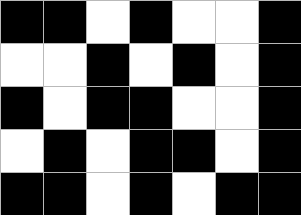[["black", "black", "white", "black", "white", "white", "black"], ["white", "white", "black", "white", "black", "white", "black"], ["black", "white", "black", "black", "white", "white", "black"], ["white", "black", "white", "black", "black", "white", "black"], ["black", "black", "white", "black", "white", "black", "black"]]